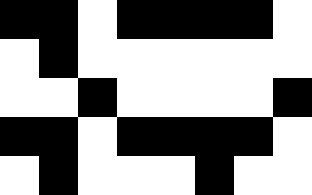[["black", "black", "white", "black", "black", "black", "black", "white"], ["white", "black", "white", "white", "white", "white", "white", "white"], ["white", "white", "black", "white", "white", "white", "white", "black"], ["black", "black", "white", "black", "black", "black", "black", "white"], ["white", "black", "white", "white", "white", "black", "white", "white"]]